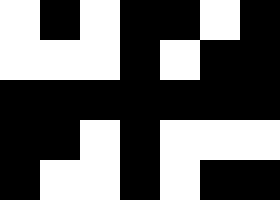[["white", "black", "white", "black", "black", "white", "black"], ["white", "white", "white", "black", "white", "black", "black"], ["black", "black", "black", "black", "black", "black", "black"], ["black", "black", "white", "black", "white", "white", "white"], ["black", "white", "white", "black", "white", "black", "black"]]